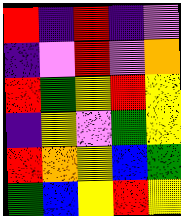[["red", "indigo", "red", "indigo", "violet"], ["indigo", "violet", "red", "violet", "orange"], ["red", "green", "yellow", "red", "yellow"], ["indigo", "yellow", "violet", "green", "yellow"], ["red", "orange", "yellow", "blue", "green"], ["green", "blue", "yellow", "red", "yellow"]]